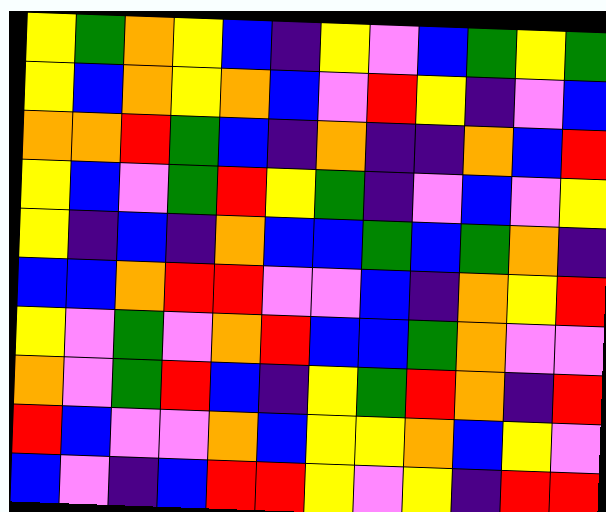[["yellow", "green", "orange", "yellow", "blue", "indigo", "yellow", "violet", "blue", "green", "yellow", "green"], ["yellow", "blue", "orange", "yellow", "orange", "blue", "violet", "red", "yellow", "indigo", "violet", "blue"], ["orange", "orange", "red", "green", "blue", "indigo", "orange", "indigo", "indigo", "orange", "blue", "red"], ["yellow", "blue", "violet", "green", "red", "yellow", "green", "indigo", "violet", "blue", "violet", "yellow"], ["yellow", "indigo", "blue", "indigo", "orange", "blue", "blue", "green", "blue", "green", "orange", "indigo"], ["blue", "blue", "orange", "red", "red", "violet", "violet", "blue", "indigo", "orange", "yellow", "red"], ["yellow", "violet", "green", "violet", "orange", "red", "blue", "blue", "green", "orange", "violet", "violet"], ["orange", "violet", "green", "red", "blue", "indigo", "yellow", "green", "red", "orange", "indigo", "red"], ["red", "blue", "violet", "violet", "orange", "blue", "yellow", "yellow", "orange", "blue", "yellow", "violet"], ["blue", "violet", "indigo", "blue", "red", "red", "yellow", "violet", "yellow", "indigo", "red", "red"]]